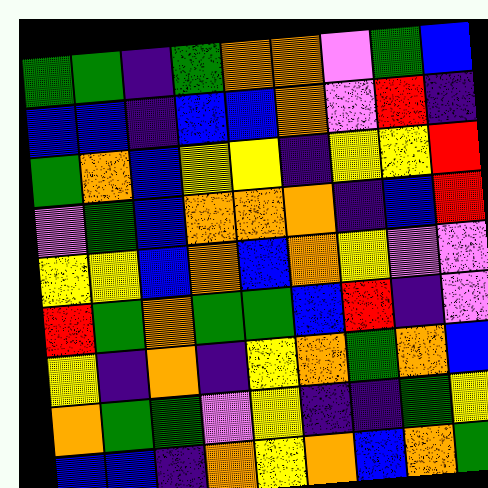[["green", "green", "indigo", "green", "orange", "orange", "violet", "green", "blue"], ["blue", "blue", "indigo", "blue", "blue", "orange", "violet", "red", "indigo"], ["green", "orange", "blue", "yellow", "yellow", "indigo", "yellow", "yellow", "red"], ["violet", "green", "blue", "orange", "orange", "orange", "indigo", "blue", "red"], ["yellow", "yellow", "blue", "orange", "blue", "orange", "yellow", "violet", "violet"], ["red", "green", "orange", "green", "green", "blue", "red", "indigo", "violet"], ["yellow", "indigo", "orange", "indigo", "yellow", "orange", "green", "orange", "blue"], ["orange", "green", "green", "violet", "yellow", "indigo", "indigo", "green", "yellow"], ["blue", "blue", "indigo", "orange", "yellow", "orange", "blue", "orange", "green"]]